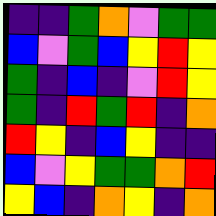[["indigo", "indigo", "green", "orange", "violet", "green", "green"], ["blue", "violet", "green", "blue", "yellow", "red", "yellow"], ["green", "indigo", "blue", "indigo", "violet", "red", "yellow"], ["green", "indigo", "red", "green", "red", "indigo", "orange"], ["red", "yellow", "indigo", "blue", "yellow", "indigo", "indigo"], ["blue", "violet", "yellow", "green", "green", "orange", "red"], ["yellow", "blue", "indigo", "orange", "yellow", "indigo", "orange"]]